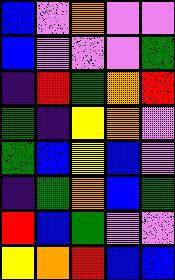[["blue", "violet", "orange", "violet", "violet"], ["blue", "violet", "violet", "violet", "green"], ["indigo", "red", "green", "orange", "red"], ["green", "indigo", "yellow", "orange", "violet"], ["green", "blue", "yellow", "blue", "violet"], ["indigo", "green", "orange", "blue", "green"], ["red", "blue", "green", "violet", "violet"], ["yellow", "orange", "red", "blue", "blue"]]